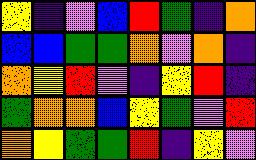[["yellow", "indigo", "violet", "blue", "red", "green", "indigo", "orange"], ["blue", "blue", "green", "green", "orange", "violet", "orange", "indigo"], ["orange", "yellow", "red", "violet", "indigo", "yellow", "red", "indigo"], ["green", "orange", "orange", "blue", "yellow", "green", "violet", "red"], ["orange", "yellow", "green", "green", "red", "indigo", "yellow", "violet"]]